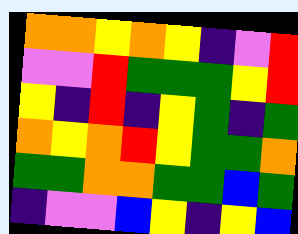[["orange", "orange", "yellow", "orange", "yellow", "indigo", "violet", "red"], ["violet", "violet", "red", "green", "green", "green", "yellow", "red"], ["yellow", "indigo", "red", "indigo", "yellow", "green", "indigo", "green"], ["orange", "yellow", "orange", "red", "yellow", "green", "green", "orange"], ["green", "green", "orange", "orange", "green", "green", "blue", "green"], ["indigo", "violet", "violet", "blue", "yellow", "indigo", "yellow", "blue"]]